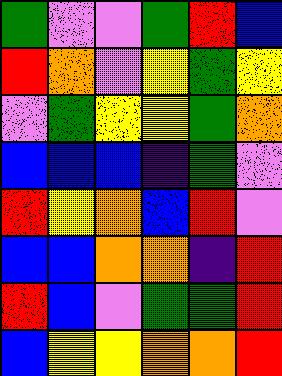[["green", "violet", "violet", "green", "red", "blue"], ["red", "orange", "violet", "yellow", "green", "yellow"], ["violet", "green", "yellow", "yellow", "green", "orange"], ["blue", "blue", "blue", "indigo", "green", "violet"], ["red", "yellow", "orange", "blue", "red", "violet"], ["blue", "blue", "orange", "orange", "indigo", "red"], ["red", "blue", "violet", "green", "green", "red"], ["blue", "yellow", "yellow", "orange", "orange", "red"]]